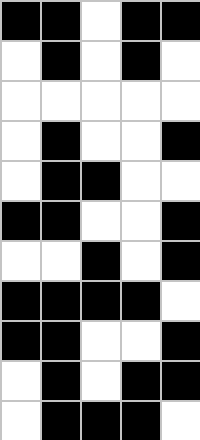[["black", "black", "white", "black", "black"], ["white", "black", "white", "black", "white"], ["white", "white", "white", "white", "white"], ["white", "black", "white", "white", "black"], ["white", "black", "black", "white", "white"], ["black", "black", "white", "white", "black"], ["white", "white", "black", "white", "black"], ["black", "black", "black", "black", "white"], ["black", "black", "white", "white", "black"], ["white", "black", "white", "black", "black"], ["white", "black", "black", "black", "white"]]